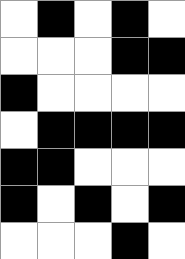[["white", "black", "white", "black", "white"], ["white", "white", "white", "black", "black"], ["black", "white", "white", "white", "white"], ["white", "black", "black", "black", "black"], ["black", "black", "white", "white", "white"], ["black", "white", "black", "white", "black"], ["white", "white", "white", "black", "white"]]